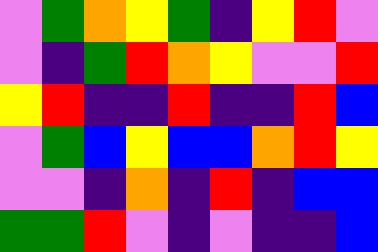[["violet", "green", "orange", "yellow", "green", "indigo", "yellow", "red", "violet"], ["violet", "indigo", "green", "red", "orange", "yellow", "violet", "violet", "red"], ["yellow", "red", "indigo", "indigo", "red", "indigo", "indigo", "red", "blue"], ["violet", "green", "blue", "yellow", "blue", "blue", "orange", "red", "yellow"], ["violet", "violet", "indigo", "orange", "indigo", "red", "indigo", "blue", "blue"], ["green", "green", "red", "violet", "indigo", "violet", "indigo", "indigo", "blue"]]